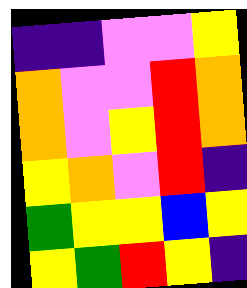[["indigo", "indigo", "violet", "violet", "yellow"], ["orange", "violet", "violet", "red", "orange"], ["orange", "violet", "yellow", "red", "orange"], ["yellow", "orange", "violet", "red", "indigo"], ["green", "yellow", "yellow", "blue", "yellow"], ["yellow", "green", "red", "yellow", "indigo"]]